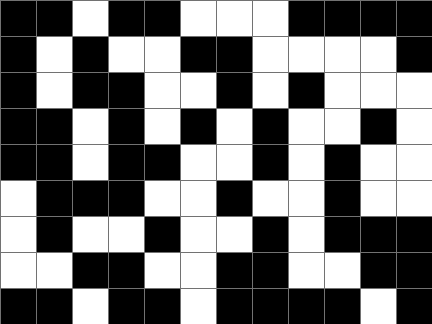[["black", "black", "white", "black", "black", "white", "white", "white", "black", "black", "black", "black"], ["black", "white", "black", "white", "white", "black", "black", "white", "white", "white", "white", "black"], ["black", "white", "black", "black", "white", "white", "black", "white", "black", "white", "white", "white"], ["black", "black", "white", "black", "white", "black", "white", "black", "white", "white", "black", "white"], ["black", "black", "white", "black", "black", "white", "white", "black", "white", "black", "white", "white"], ["white", "black", "black", "black", "white", "white", "black", "white", "white", "black", "white", "white"], ["white", "black", "white", "white", "black", "white", "white", "black", "white", "black", "black", "black"], ["white", "white", "black", "black", "white", "white", "black", "black", "white", "white", "black", "black"], ["black", "black", "white", "black", "black", "white", "black", "black", "black", "black", "white", "black"]]